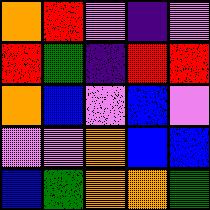[["orange", "red", "violet", "indigo", "violet"], ["red", "green", "indigo", "red", "red"], ["orange", "blue", "violet", "blue", "violet"], ["violet", "violet", "orange", "blue", "blue"], ["blue", "green", "orange", "orange", "green"]]